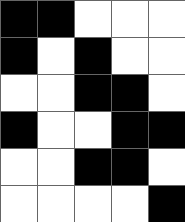[["black", "black", "white", "white", "white"], ["black", "white", "black", "white", "white"], ["white", "white", "black", "black", "white"], ["black", "white", "white", "black", "black"], ["white", "white", "black", "black", "white"], ["white", "white", "white", "white", "black"]]